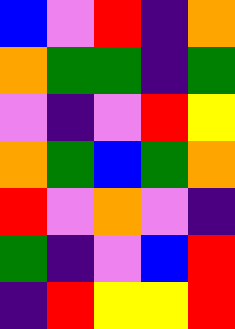[["blue", "violet", "red", "indigo", "orange"], ["orange", "green", "green", "indigo", "green"], ["violet", "indigo", "violet", "red", "yellow"], ["orange", "green", "blue", "green", "orange"], ["red", "violet", "orange", "violet", "indigo"], ["green", "indigo", "violet", "blue", "red"], ["indigo", "red", "yellow", "yellow", "red"]]